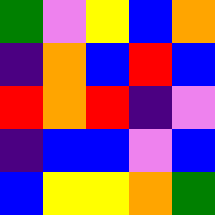[["green", "violet", "yellow", "blue", "orange"], ["indigo", "orange", "blue", "red", "blue"], ["red", "orange", "red", "indigo", "violet"], ["indigo", "blue", "blue", "violet", "blue"], ["blue", "yellow", "yellow", "orange", "green"]]